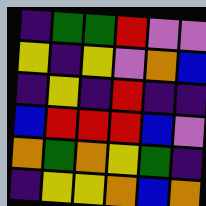[["indigo", "green", "green", "red", "violet", "violet"], ["yellow", "indigo", "yellow", "violet", "orange", "blue"], ["indigo", "yellow", "indigo", "red", "indigo", "indigo"], ["blue", "red", "red", "red", "blue", "violet"], ["orange", "green", "orange", "yellow", "green", "indigo"], ["indigo", "yellow", "yellow", "orange", "blue", "orange"]]